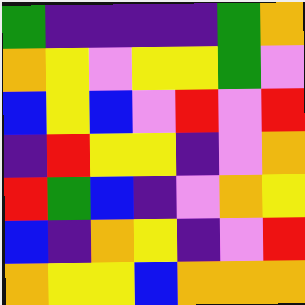[["green", "indigo", "indigo", "indigo", "indigo", "green", "orange"], ["orange", "yellow", "violet", "yellow", "yellow", "green", "violet"], ["blue", "yellow", "blue", "violet", "red", "violet", "red"], ["indigo", "red", "yellow", "yellow", "indigo", "violet", "orange"], ["red", "green", "blue", "indigo", "violet", "orange", "yellow"], ["blue", "indigo", "orange", "yellow", "indigo", "violet", "red"], ["orange", "yellow", "yellow", "blue", "orange", "orange", "orange"]]